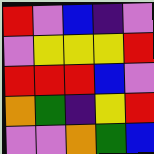[["red", "violet", "blue", "indigo", "violet"], ["violet", "yellow", "yellow", "yellow", "red"], ["red", "red", "red", "blue", "violet"], ["orange", "green", "indigo", "yellow", "red"], ["violet", "violet", "orange", "green", "blue"]]